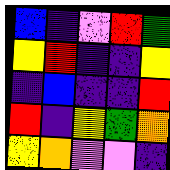[["blue", "indigo", "violet", "red", "green"], ["yellow", "red", "indigo", "indigo", "yellow"], ["indigo", "blue", "indigo", "indigo", "red"], ["red", "indigo", "yellow", "green", "orange"], ["yellow", "orange", "violet", "violet", "indigo"]]